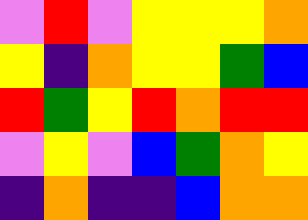[["violet", "red", "violet", "yellow", "yellow", "yellow", "orange"], ["yellow", "indigo", "orange", "yellow", "yellow", "green", "blue"], ["red", "green", "yellow", "red", "orange", "red", "red"], ["violet", "yellow", "violet", "blue", "green", "orange", "yellow"], ["indigo", "orange", "indigo", "indigo", "blue", "orange", "orange"]]